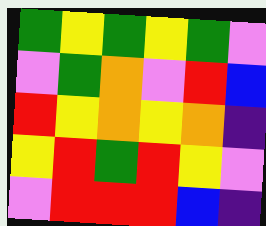[["green", "yellow", "green", "yellow", "green", "violet"], ["violet", "green", "orange", "violet", "red", "blue"], ["red", "yellow", "orange", "yellow", "orange", "indigo"], ["yellow", "red", "green", "red", "yellow", "violet"], ["violet", "red", "red", "red", "blue", "indigo"]]